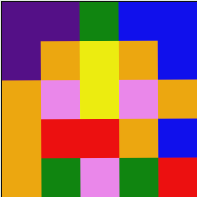[["indigo", "indigo", "green", "blue", "blue"], ["indigo", "orange", "yellow", "orange", "blue"], ["orange", "violet", "yellow", "violet", "orange"], ["orange", "red", "red", "orange", "blue"], ["orange", "green", "violet", "green", "red"]]